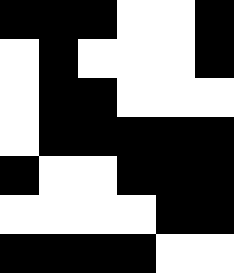[["black", "black", "black", "white", "white", "black"], ["white", "black", "white", "white", "white", "black"], ["white", "black", "black", "white", "white", "white"], ["white", "black", "black", "black", "black", "black"], ["black", "white", "white", "black", "black", "black"], ["white", "white", "white", "white", "black", "black"], ["black", "black", "black", "black", "white", "white"]]